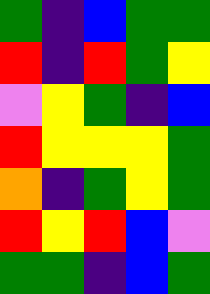[["green", "indigo", "blue", "green", "green"], ["red", "indigo", "red", "green", "yellow"], ["violet", "yellow", "green", "indigo", "blue"], ["red", "yellow", "yellow", "yellow", "green"], ["orange", "indigo", "green", "yellow", "green"], ["red", "yellow", "red", "blue", "violet"], ["green", "green", "indigo", "blue", "green"]]